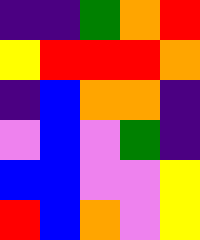[["indigo", "indigo", "green", "orange", "red"], ["yellow", "red", "red", "red", "orange"], ["indigo", "blue", "orange", "orange", "indigo"], ["violet", "blue", "violet", "green", "indigo"], ["blue", "blue", "violet", "violet", "yellow"], ["red", "blue", "orange", "violet", "yellow"]]